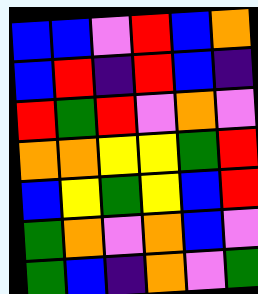[["blue", "blue", "violet", "red", "blue", "orange"], ["blue", "red", "indigo", "red", "blue", "indigo"], ["red", "green", "red", "violet", "orange", "violet"], ["orange", "orange", "yellow", "yellow", "green", "red"], ["blue", "yellow", "green", "yellow", "blue", "red"], ["green", "orange", "violet", "orange", "blue", "violet"], ["green", "blue", "indigo", "orange", "violet", "green"]]